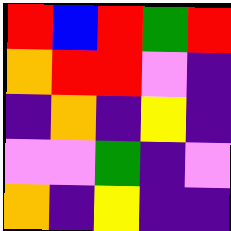[["red", "blue", "red", "green", "red"], ["orange", "red", "red", "violet", "indigo"], ["indigo", "orange", "indigo", "yellow", "indigo"], ["violet", "violet", "green", "indigo", "violet"], ["orange", "indigo", "yellow", "indigo", "indigo"]]